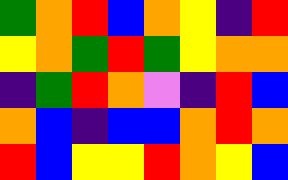[["green", "orange", "red", "blue", "orange", "yellow", "indigo", "red"], ["yellow", "orange", "green", "red", "green", "yellow", "orange", "orange"], ["indigo", "green", "red", "orange", "violet", "indigo", "red", "blue"], ["orange", "blue", "indigo", "blue", "blue", "orange", "red", "orange"], ["red", "blue", "yellow", "yellow", "red", "orange", "yellow", "blue"]]